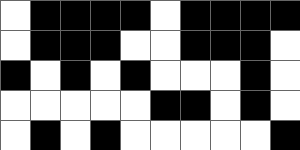[["white", "black", "black", "black", "black", "white", "black", "black", "black", "black"], ["white", "black", "black", "black", "white", "white", "black", "black", "black", "white"], ["black", "white", "black", "white", "black", "white", "white", "white", "black", "white"], ["white", "white", "white", "white", "white", "black", "black", "white", "black", "white"], ["white", "black", "white", "black", "white", "white", "white", "white", "white", "black"]]